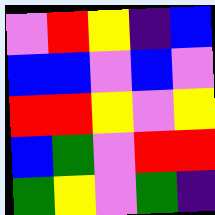[["violet", "red", "yellow", "indigo", "blue"], ["blue", "blue", "violet", "blue", "violet"], ["red", "red", "yellow", "violet", "yellow"], ["blue", "green", "violet", "red", "red"], ["green", "yellow", "violet", "green", "indigo"]]